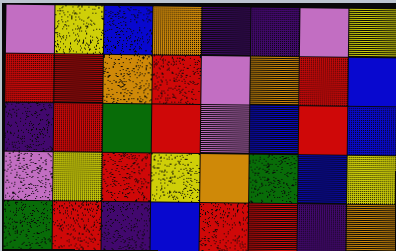[["violet", "yellow", "blue", "orange", "indigo", "indigo", "violet", "yellow"], ["red", "red", "orange", "red", "violet", "orange", "red", "blue"], ["indigo", "red", "green", "red", "violet", "blue", "red", "blue"], ["violet", "yellow", "red", "yellow", "orange", "green", "blue", "yellow"], ["green", "red", "indigo", "blue", "red", "red", "indigo", "orange"]]